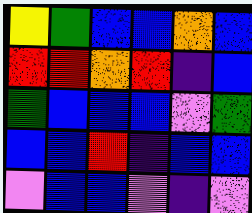[["yellow", "green", "blue", "blue", "orange", "blue"], ["red", "red", "orange", "red", "indigo", "blue"], ["green", "blue", "blue", "blue", "violet", "green"], ["blue", "blue", "red", "indigo", "blue", "blue"], ["violet", "blue", "blue", "violet", "indigo", "violet"]]